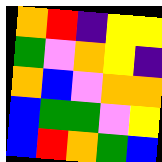[["orange", "red", "indigo", "yellow", "yellow"], ["green", "violet", "orange", "yellow", "indigo"], ["orange", "blue", "violet", "orange", "orange"], ["blue", "green", "green", "violet", "yellow"], ["blue", "red", "orange", "green", "blue"]]